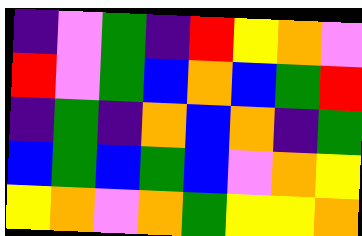[["indigo", "violet", "green", "indigo", "red", "yellow", "orange", "violet"], ["red", "violet", "green", "blue", "orange", "blue", "green", "red"], ["indigo", "green", "indigo", "orange", "blue", "orange", "indigo", "green"], ["blue", "green", "blue", "green", "blue", "violet", "orange", "yellow"], ["yellow", "orange", "violet", "orange", "green", "yellow", "yellow", "orange"]]